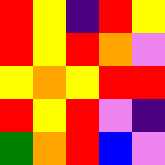[["red", "yellow", "indigo", "red", "yellow"], ["red", "yellow", "red", "orange", "violet"], ["yellow", "orange", "yellow", "red", "red"], ["red", "yellow", "red", "violet", "indigo"], ["green", "orange", "red", "blue", "violet"]]